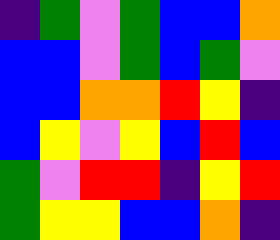[["indigo", "green", "violet", "green", "blue", "blue", "orange"], ["blue", "blue", "violet", "green", "blue", "green", "violet"], ["blue", "blue", "orange", "orange", "red", "yellow", "indigo"], ["blue", "yellow", "violet", "yellow", "blue", "red", "blue"], ["green", "violet", "red", "red", "indigo", "yellow", "red"], ["green", "yellow", "yellow", "blue", "blue", "orange", "indigo"]]